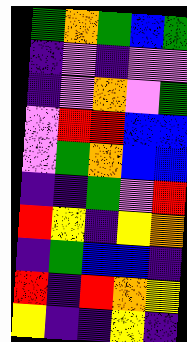[["green", "orange", "green", "blue", "green"], ["indigo", "violet", "indigo", "violet", "violet"], ["indigo", "violet", "orange", "violet", "green"], ["violet", "red", "red", "blue", "blue"], ["violet", "green", "orange", "blue", "blue"], ["indigo", "indigo", "green", "violet", "red"], ["red", "yellow", "indigo", "yellow", "orange"], ["indigo", "green", "blue", "blue", "indigo"], ["red", "indigo", "red", "orange", "yellow"], ["yellow", "indigo", "indigo", "yellow", "indigo"]]